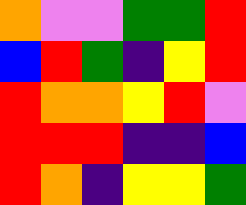[["orange", "violet", "violet", "green", "green", "red"], ["blue", "red", "green", "indigo", "yellow", "red"], ["red", "orange", "orange", "yellow", "red", "violet"], ["red", "red", "red", "indigo", "indigo", "blue"], ["red", "orange", "indigo", "yellow", "yellow", "green"]]